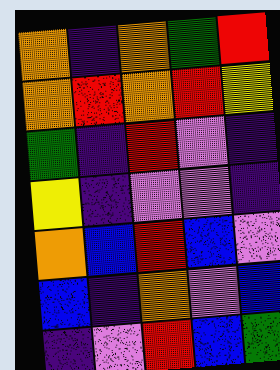[["orange", "indigo", "orange", "green", "red"], ["orange", "red", "orange", "red", "yellow"], ["green", "indigo", "red", "violet", "indigo"], ["yellow", "indigo", "violet", "violet", "indigo"], ["orange", "blue", "red", "blue", "violet"], ["blue", "indigo", "orange", "violet", "blue"], ["indigo", "violet", "red", "blue", "green"]]